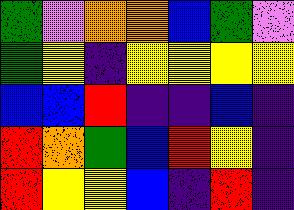[["green", "violet", "orange", "orange", "blue", "green", "violet"], ["green", "yellow", "indigo", "yellow", "yellow", "yellow", "yellow"], ["blue", "blue", "red", "indigo", "indigo", "blue", "indigo"], ["red", "orange", "green", "blue", "red", "yellow", "indigo"], ["red", "yellow", "yellow", "blue", "indigo", "red", "indigo"]]